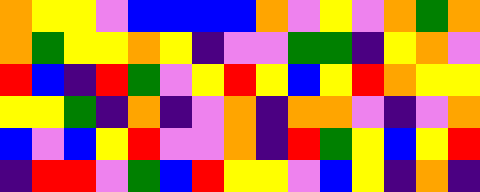[["orange", "yellow", "yellow", "violet", "blue", "blue", "blue", "blue", "orange", "violet", "yellow", "violet", "orange", "green", "orange"], ["orange", "green", "yellow", "yellow", "orange", "yellow", "indigo", "violet", "violet", "green", "green", "indigo", "yellow", "orange", "violet"], ["red", "blue", "indigo", "red", "green", "violet", "yellow", "red", "yellow", "blue", "yellow", "red", "orange", "yellow", "yellow"], ["yellow", "yellow", "green", "indigo", "orange", "indigo", "violet", "orange", "indigo", "orange", "orange", "violet", "indigo", "violet", "orange"], ["blue", "violet", "blue", "yellow", "red", "violet", "violet", "orange", "indigo", "red", "green", "yellow", "blue", "yellow", "red"], ["indigo", "red", "red", "violet", "green", "blue", "red", "yellow", "yellow", "violet", "blue", "yellow", "indigo", "orange", "indigo"]]